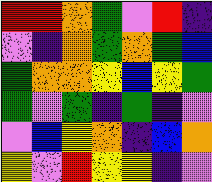[["red", "red", "orange", "green", "violet", "red", "indigo"], ["violet", "indigo", "orange", "green", "orange", "green", "blue"], ["green", "orange", "orange", "yellow", "blue", "yellow", "green"], ["green", "violet", "green", "indigo", "green", "indigo", "violet"], ["violet", "blue", "yellow", "orange", "indigo", "blue", "orange"], ["yellow", "violet", "red", "yellow", "yellow", "indigo", "violet"]]